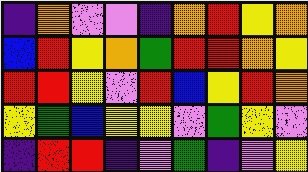[["indigo", "orange", "violet", "violet", "indigo", "orange", "red", "yellow", "orange"], ["blue", "red", "yellow", "orange", "green", "red", "red", "orange", "yellow"], ["red", "red", "yellow", "violet", "red", "blue", "yellow", "red", "orange"], ["yellow", "green", "blue", "yellow", "yellow", "violet", "green", "yellow", "violet"], ["indigo", "red", "red", "indigo", "violet", "green", "indigo", "violet", "yellow"]]